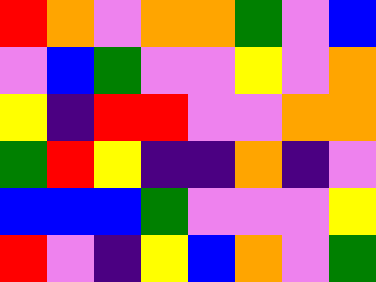[["red", "orange", "violet", "orange", "orange", "green", "violet", "blue"], ["violet", "blue", "green", "violet", "violet", "yellow", "violet", "orange"], ["yellow", "indigo", "red", "red", "violet", "violet", "orange", "orange"], ["green", "red", "yellow", "indigo", "indigo", "orange", "indigo", "violet"], ["blue", "blue", "blue", "green", "violet", "violet", "violet", "yellow"], ["red", "violet", "indigo", "yellow", "blue", "orange", "violet", "green"]]